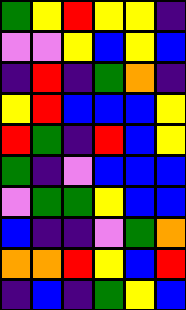[["green", "yellow", "red", "yellow", "yellow", "indigo"], ["violet", "violet", "yellow", "blue", "yellow", "blue"], ["indigo", "red", "indigo", "green", "orange", "indigo"], ["yellow", "red", "blue", "blue", "blue", "yellow"], ["red", "green", "indigo", "red", "blue", "yellow"], ["green", "indigo", "violet", "blue", "blue", "blue"], ["violet", "green", "green", "yellow", "blue", "blue"], ["blue", "indigo", "indigo", "violet", "green", "orange"], ["orange", "orange", "red", "yellow", "blue", "red"], ["indigo", "blue", "indigo", "green", "yellow", "blue"]]